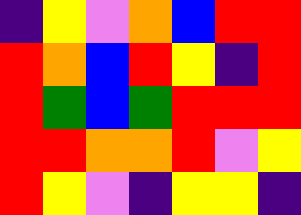[["indigo", "yellow", "violet", "orange", "blue", "red", "red"], ["red", "orange", "blue", "red", "yellow", "indigo", "red"], ["red", "green", "blue", "green", "red", "red", "red"], ["red", "red", "orange", "orange", "red", "violet", "yellow"], ["red", "yellow", "violet", "indigo", "yellow", "yellow", "indigo"]]